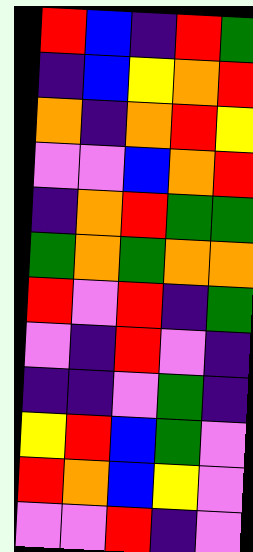[["red", "blue", "indigo", "red", "green"], ["indigo", "blue", "yellow", "orange", "red"], ["orange", "indigo", "orange", "red", "yellow"], ["violet", "violet", "blue", "orange", "red"], ["indigo", "orange", "red", "green", "green"], ["green", "orange", "green", "orange", "orange"], ["red", "violet", "red", "indigo", "green"], ["violet", "indigo", "red", "violet", "indigo"], ["indigo", "indigo", "violet", "green", "indigo"], ["yellow", "red", "blue", "green", "violet"], ["red", "orange", "blue", "yellow", "violet"], ["violet", "violet", "red", "indigo", "violet"]]